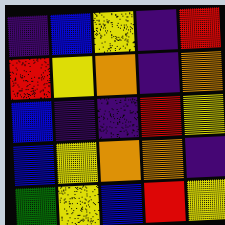[["indigo", "blue", "yellow", "indigo", "red"], ["red", "yellow", "orange", "indigo", "orange"], ["blue", "indigo", "indigo", "red", "yellow"], ["blue", "yellow", "orange", "orange", "indigo"], ["green", "yellow", "blue", "red", "yellow"]]